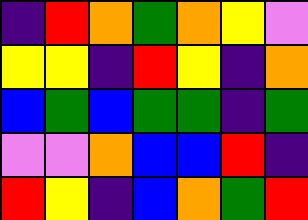[["indigo", "red", "orange", "green", "orange", "yellow", "violet"], ["yellow", "yellow", "indigo", "red", "yellow", "indigo", "orange"], ["blue", "green", "blue", "green", "green", "indigo", "green"], ["violet", "violet", "orange", "blue", "blue", "red", "indigo"], ["red", "yellow", "indigo", "blue", "orange", "green", "red"]]